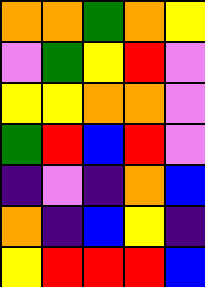[["orange", "orange", "green", "orange", "yellow"], ["violet", "green", "yellow", "red", "violet"], ["yellow", "yellow", "orange", "orange", "violet"], ["green", "red", "blue", "red", "violet"], ["indigo", "violet", "indigo", "orange", "blue"], ["orange", "indigo", "blue", "yellow", "indigo"], ["yellow", "red", "red", "red", "blue"]]